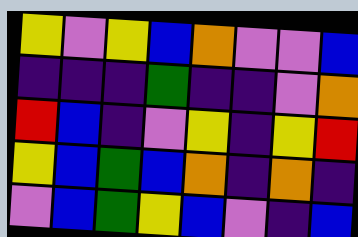[["yellow", "violet", "yellow", "blue", "orange", "violet", "violet", "blue"], ["indigo", "indigo", "indigo", "green", "indigo", "indigo", "violet", "orange"], ["red", "blue", "indigo", "violet", "yellow", "indigo", "yellow", "red"], ["yellow", "blue", "green", "blue", "orange", "indigo", "orange", "indigo"], ["violet", "blue", "green", "yellow", "blue", "violet", "indigo", "blue"]]